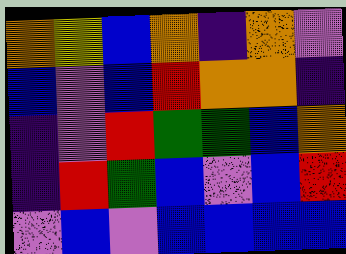[["orange", "yellow", "blue", "orange", "indigo", "orange", "violet"], ["blue", "violet", "blue", "red", "orange", "orange", "indigo"], ["indigo", "violet", "red", "green", "green", "blue", "orange"], ["indigo", "red", "green", "blue", "violet", "blue", "red"], ["violet", "blue", "violet", "blue", "blue", "blue", "blue"]]